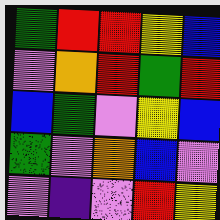[["green", "red", "red", "yellow", "blue"], ["violet", "orange", "red", "green", "red"], ["blue", "green", "violet", "yellow", "blue"], ["green", "violet", "orange", "blue", "violet"], ["violet", "indigo", "violet", "red", "yellow"]]